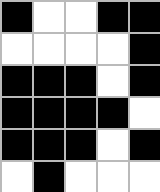[["black", "white", "white", "black", "black"], ["white", "white", "white", "white", "black"], ["black", "black", "black", "white", "black"], ["black", "black", "black", "black", "white"], ["black", "black", "black", "white", "black"], ["white", "black", "white", "white", "white"]]